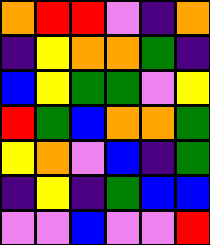[["orange", "red", "red", "violet", "indigo", "orange"], ["indigo", "yellow", "orange", "orange", "green", "indigo"], ["blue", "yellow", "green", "green", "violet", "yellow"], ["red", "green", "blue", "orange", "orange", "green"], ["yellow", "orange", "violet", "blue", "indigo", "green"], ["indigo", "yellow", "indigo", "green", "blue", "blue"], ["violet", "violet", "blue", "violet", "violet", "red"]]